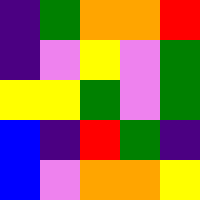[["indigo", "green", "orange", "orange", "red"], ["indigo", "violet", "yellow", "violet", "green"], ["yellow", "yellow", "green", "violet", "green"], ["blue", "indigo", "red", "green", "indigo"], ["blue", "violet", "orange", "orange", "yellow"]]